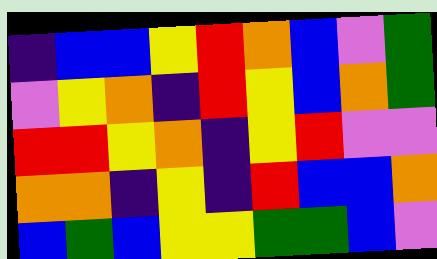[["indigo", "blue", "blue", "yellow", "red", "orange", "blue", "violet", "green"], ["violet", "yellow", "orange", "indigo", "red", "yellow", "blue", "orange", "green"], ["red", "red", "yellow", "orange", "indigo", "yellow", "red", "violet", "violet"], ["orange", "orange", "indigo", "yellow", "indigo", "red", "blue", "blue", "orange"], ["blue", "green", "blue", "yellow", "yellow", "green", "green", "blue", "violet"]]